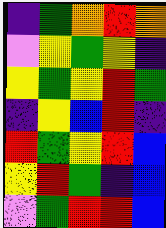[["indigo", "green", "orange", "red", "orange"], ["violet", "yellow", "green", "yellow", "indigo"], ["yellow", "green", "yellow", "red", "green"], ["indigo", "yellow", "blue", "red", "indigo"], ["red", "green", "yellow", "red", "blue"], ["yellow", "red", "green", "indigo", "blue"], ["violet", "green", "red", "red", "blue"]]